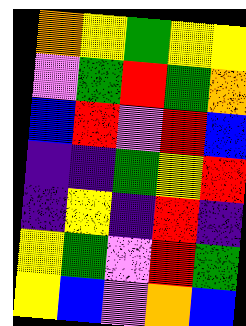[["orange", "yellow", "green", "yellow", "yellow"], ["violet", "green", "red", "green", "orange"], ["blue", "red", "violet", "red", "blue"], ["indigo", "indigo", "green", "yellow", "red"], ["indigo", "yellow", "indigo", "red", "indigo"], ["yellow", "green", "violet", "red", "green"], ["yellow", "blue", "violet", "orange", "blue"]]